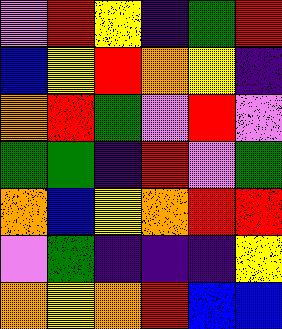[["violet", "red", "yellow", "indigo", "green", "red"], ["blue", "yellow", "red", "orange", "yellow", "indigo"], ["orange", "red", "green", "violet", "red", "violet"], ["green", "green", "indigo", "red", "violet", "green"], ["orange", "blue", "yellow", "orange", "red", "red"], ["violet", "green", "indigo", "indigo", "indigo", "yellow"], ["orange", "yellow", "orange", "red", "blue", "blue"]]